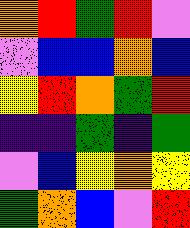[["orange", "red", "green", "red", "violet"], ["violet", "blue", "blue", "orange", "blue"], ["yellow", "red", "orange", "green", "red"], ["indigo", "indigo", "green", "indigo", "green"], ["violet", "blue", "yellow", "orange", "yellow"], ["green", "orange", "blue", "violet", "red"]]